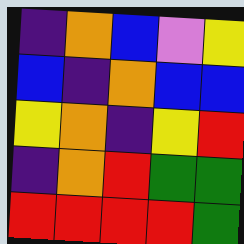[["indigo", "orange", "blue", "violet", "yellow"], ["blue", "indigo", "orange", "blue", "blue"], ["yellow", "orange", "indigo", "yellow", "red"], ["indigo", "orange", "red", "green", "green"], ["red", "red", "red", "red", "green"]]